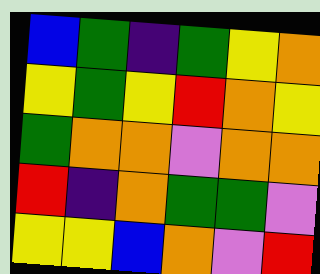[["blue", "green", "indigo", "green", "yellow", "orange"], ["yellow", "green", "yellow", "red", "orange", "yellow"], ["green", "orange", "orange", "violet", "orange", "orange"], ["red", "indigo", "orange", "green", "green", "violet"], ["yellow", "yellow", "blue", "orange", "violet", "red"]]